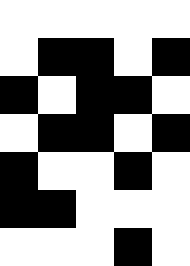[["white", "white", "white", "white", "white"], ["white", "black", "black", "white", "black"], ["black", "white", "black", "black", "white"], ["white", "black", "black", "white", "black"], ["black", "white", "white", "black", "white"], ["black", "black", "white", "white", "white"], ["white", "white", "white", "black", "white"]]